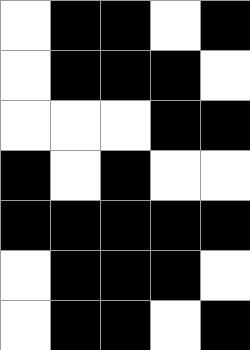[["white", "black", "black", "white", "black"], ["white", "black", "black", "black", "white"], ["white", "white", "white", "black", "black"], ["black", "white", "black", "white", "white"], ["black", "black", "black", "black", "black"], ["white", "black", "black", "black", "white"], ["white", "black", "black", "white", "black"]]